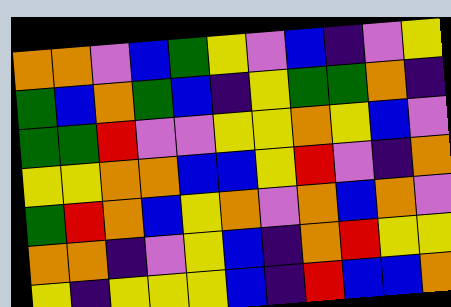[["orange", "orange", "violet", "blue", "green", "yellow", "violet", "blue", "indigo", "violet", "yellow"], ["green", "blue", "orange", "green", "blue", "indigo", "yellow", "green", "green", "orange", "indigo"], ["green", "green", "red", "violet", "violet", "yellow", "yellow", "orange", "yellow", "blue", "violet"], ["yellow", "yellow", "orange", "orange", "blue", "blue", "yellow", "red", "violet", "indigo", "orange"], ["green", "red", "orange", "blue", "yellow", "orange", "violet", "orange", "blue", "orange", "violet"], ["orange", "orange", "indigo", "violet", "yellow", "blue", "indigo", "orange", "red", "yellow", "yellow"], ["yellow", "indigo", "yellow", "yellow", "yellow", "blue", "indigo", "red", "blue", "blue", "orange"]]